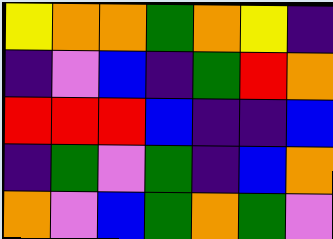[["yellow", "orange", "orange", "green", "orange", "yellow", "indigo"], ["indigo", "violet", "blue", "indigo", "green", "red", "orange"], ["red", "red", "red", "blue", "indigo", "indigo", "blue"], ["indigo", "green", "violet", "green", "indigo", "blue", "orange"], ["orange", "violet", "blue", "green", "orange", "green", "violet"]]